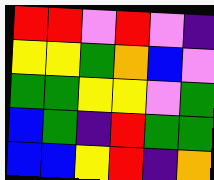[["red", "red", "violet", "red", "violet", "indigo"], ["yellow", "yellow", "green", "orange", "blue", "violet"], ["green", "green", "yellow", "yellow", "violet", "green"], ["blue", "green", "indigo", "red", "green", "green"], ["blue", "blue", "yellow", "red", "indigo", "orange"]]